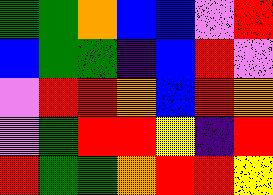[["green", "green", "orange", "blue", "blue", "violet", "red"], ["blue", "green", "green", "indigo", "blue", "red", "violet"], ["violet", "red", "red", "orange", "blue", "red", "orange"], ["violet", "green", "red", "red", "yellow", "indigo", "red"], ["red", "green", "green", "orange", "red", "red", "yellow"]]